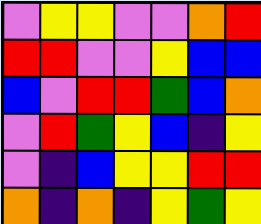[["violet", "yellow", "yellow", "violet", "violet", "orange", "red"], ["red", "red", "violet", "violet", "yellow", "blue", "blue"], ["blue", "violet", "red", "red", "green", "blue", "orange"], ["violet", "red", "green", "yellow", "blue", "indigo", "yellow"], ["violet", "indigo", "blue", "yellow", "yellow", "red", "red"], ["orange", "indigo", "orange", "indigo", "yellow", "green", "yellow"]]